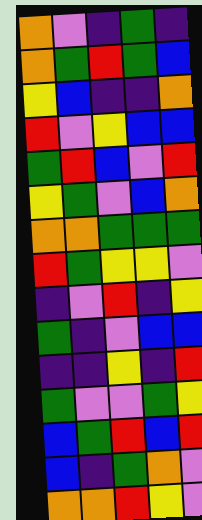[["orange", "violet", "indigo", "green", "indigo"], ["orange", "green", "red", "green", "blue"], ["yellow", "blue", "indigo", "indigo", "orange"], ["red", "violet", "yellow", "blue", "blue"], ["green", "red", "blue", "violet", "red"], ["yellow", "green", "violet", "blue", "orange"], ["orange", "orange", "green", "green", "green"], ["red", "green", "yellow", "yellow", "violet"], ["indigo", "violet", "red", "indigo", "yellow"], ["green", "indigo", "violet", "blue", "blue"], ["indigo", "indigo", "yellow", "indigo", "red"], ["green", "violet", "violet", "green", "yellow"], ["blue", "green", "red", "blue", "red"], ["blue", "indigo", "green", "orange", "violet"], ["orange", "orange", "red", "yellow", "violet"]]